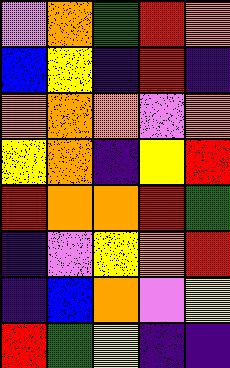[["violet", "orange", "green", "red", "orange"], ["blue", "yellow", "indigo", "red", "indigo"], ["orange", "orange", "orange", "violet", "orange"], ["yellow", "orange", "indigo", "yellow", "red"], ["red", "orange", "orange", "red", "green"], ["indigo", "violet", "yellow", "orange", "red"], ["indigo", "blue", "orange", "violet", "yellow"], ["red", "green", "yellow", "indigo", "indigo"]]